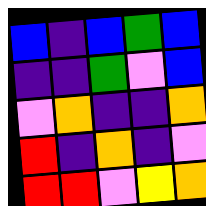[["blue", "indigo", "blue", "green", "blue"], ["indigo", "indigo", "green", "violet", "blue"], ["violet", "orange", "indigo", "indigo", "orange"], ["red", "indigo", "orange", "indigo", "violet"], ["red", "red", "violet", "yellow", "orange"]]